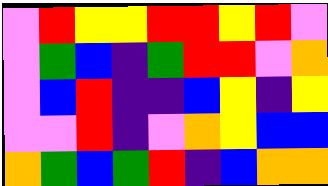[["violet", "red", "yellow", "yellow", "red", "red", "yellow", "red", "violet"], ["violet", "green", "blue", "indigo", "green", "red", "red", "violet", "orange"], ["violet", "blue", "red", "indigo", "indigo", "blue", "yellow", "indigo", "yellow"], ["violet", "violet", "red", "indigo", "violet", "orange", "yellow", "blue", "blue"], ["orange", "green", "blue", "green", "red", "indigo", "blue", "orange", "orange"]]